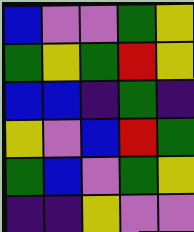[["blue", "violet", "violet", "green", "yellow"], ["green", "yellow", "green", "red", "yellow"], ["blue", "blue", "indigo", "green", "indigo"], ["yellow", "violet", "blue", "red", "green"], ["green", "blue", "violet", "green", "yellow"], ["indigo", "indigo", "yellow", "violet", "violet"]]